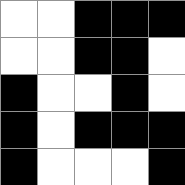[["white", "white", "black", "black", "black"], ["white", "white", "black", "black", "white"], ["black", "white", "white", "black", "white"], ["black", "white", "black", "black", "black"], ["black", "white", "white", "white", "black"]]